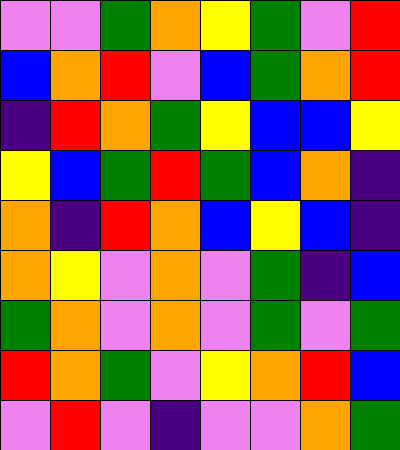[["violet", "violet", "green", "orange", "yellow", "green", "violet", "red"], ["blue", "orange", "red", "violet", "blue", "green", "orange", "red"], ["indigo", "red", "orange", "green", "yellow", "blue", "blue", "yellow"], ["yellow", "blue", "green", "red", "green", "blue", "orange", "indigo"], ["orange", "indigo", "red", "orange", "blue", "yellow", "blue", "indigo"], ["orange", "yellow", "violet", "orange", "violet", "green", "indigo", "blue"], ["green", "orange", "violet", "orange", "violet", "green", "violet", "green"], ["red", "orange", "green", "violet", "yellow", "orange", "red", "blue"], ["violet", "red", "violet", "indigo", "violet", "violet", "orange", "green"]]